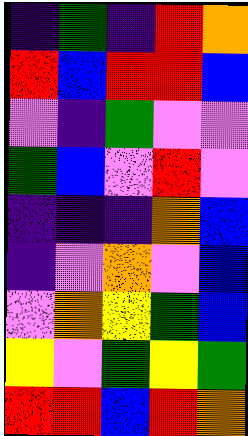[["indigo", "green", "indigo", "red", "orange"], ["red", "blue", "red", "red", "blue"], ["violet", "indigo", "green", "violet", "violet"], ["green", "blue", "violet", "red", "violet"], ["indigo", "indigo", "indigo", "orange", "blue"], ["indigo", "violet", "orange", "violet", "blue"], ["violet", "orange", "yellow", "green", "blue"], ["yellow", "violet", "green", "yellow", "green"], ["red", "red", "blue", "red", "orange"]]